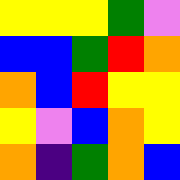[["yellow", "yellow", "yellow", "green", "violet"], ["blue", "blue", "green", "red", "orange"], ["orange", "blue", "red", "yellow", "yellow"], ["yellow", "violet", "blue", "orange", "yellow"], ["orange", "indigo", "green", "orange", "blue"]]